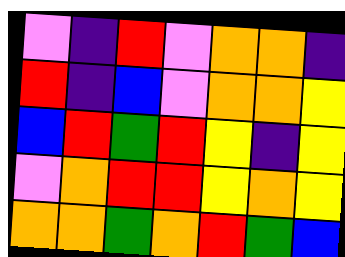[["violet", "indigo", "red", "violet", "orange", "orange", "indigo"], ["red", "indigo", "blue", "violet", "orange", "orange", "yellow"], ["blue", "red", "green", "red", "yellow", "indigo", "yellow"], ["violet", "orange", "red", "red", "yellow", "orange", "yellow"], ["orange", "orange", "green", "orange", "red", "green", "blue"]]